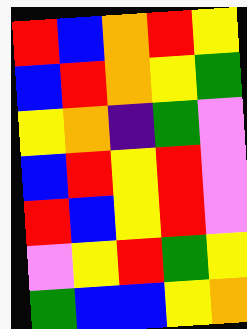[["red", "blue", "orange", "red", "yellow"], ["blue", "red", "orange", "yellow", "green"], ["yellow", "orange", "indigo", "green", "violet"], ["blue", "red", "yellow", "red", "violet"], ["red", "blue", "yellow", "red", "violet"], ["violet", "yellow", "red", "green", "yellow"], ["green", "blue", "blue", "yellow", "orange"]]